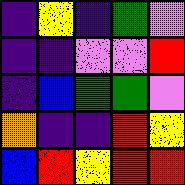[["indigo", "yellow", "indigo", "green", "violet"], ["indigo", "indigo", "violet", "violet", "red"], ["indigo", "blue", "green", "green", "violet"], ["orange", "indigo", "indigo", "red", "yellow"], ["blue", "red", "yellow", "red", "red"]]